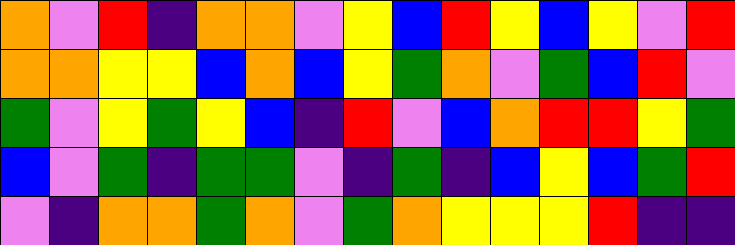[["orange", "violet", "red", "indigo", "orange", "orange", "violet", "yellow", "blue", "red", "yellow", "blue", "yellow", "violet", "red"], ["orange", "orange", "yellow", "yellow", "blue", "orange", "blue", "yellow", "green", "orange", "violet", "green", "blue", "red", "violet"], ["green", "violet", "yellow", "green", "yellow", "blue", "indigo", "red", "violet", "blue", "orange", "red", "red", "yellow", "green"], ["blue", "violet", "green", "indigo", "green", "green", "violet", "indigo", "green", "indigo", "blue", "yellow", "blue", "green", "red"], ["violet", "indigo", "orange", "orange", "green", "orange", "violet", "green", "orange", "yellow", "yellow", "yellow", "red", "indigo", "indigo"]]